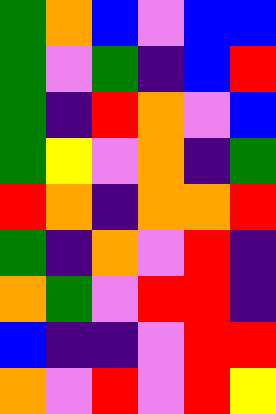[["green", "orange", "blue", "violet", "blue", "blue"], ["green", "violet", "green", "indigo", "blue", "red"], ["green", "indigo", "red", "orange", "violet", "blue"], ["green", "yellow", "violet", "orange", "indigo", "green"], ["red", "orange", "indigo", "orange", "orange", "red"], ["green", "indigo", "orange", "violet", "red", "indigo"], ["orange", "green", "violet", "red", "red", "indigo"], ["blue", "indigo", "indigo", "violet", "red", "red"], ["orange", "violet", "red", "violet", "red", "yellow"]]